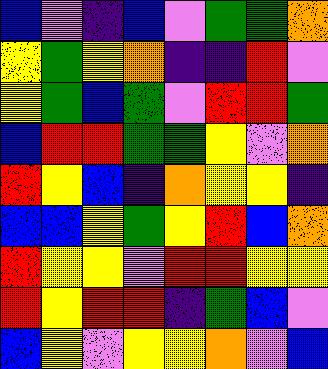[["blue", "violet", "indigo", "blue", "violet", "green", "green", "orange"], ["yellow", "green", "yellow", "orange", "indigo", "indigo", "red", "violet"], ["yellow", "green", "blue", "green", "violet", "red", "red", "green"], ["blue", "red", "red", "green", "green", "yellow", "violet", "orange"], ["red", "yellow", "blue", "indigo", "orange", "yellow", "yellow", "indigo"], ["blue", "blue", "yellow", "green", "yellow", "red", "blue", "orange"], ["red", "yellow", "yellow", "violet", "red", "red", "yellow", "yellow"], ["red", "yellow", "red", "red", "indigo", "green", "blue", "violet"], ["blue", "yellow", "violet", "yellow", "yellow", "orange", "violet", "blue"]]